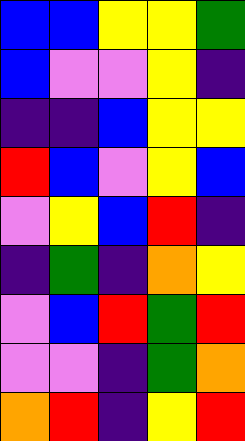[["blue", "blue", "yellow", "yellow", "green"], ["blue", "violet", "violet", "yellow", "indigo"], ["indigo", "indigo", "blue", "yellow", "yellow"], ["red", "blue", "violet", "yellow", "blue"], ["violet", "yellow", "blue", "red", "indigo"], ["indigo", "green", "indigo", "orange", "yellow"], ["violet", "blue", "red", "green", "red"], ["violet", "violet", "indigo", "green", "orange"], ["orange", "red", "indigo", "yellow", "red"]]